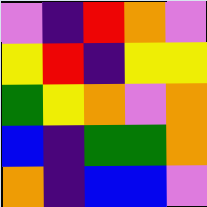[["violet", "indigo", "red", "orange", "violet"], ["yellow", "red", "indigo", "yellow", "yellow"], ["green", "yellow", "orange", "violet", "orange"], ["blue", "indigo", "green", "green", "orange"], ["orange", "indigo", "blue", "blue", "violet"]]